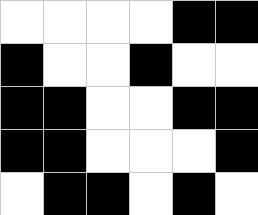[["white", "white", "white", "white", "black", "black"], ["black", "white", "white", "black", "white", "white"], ["black", "black", "white", "white", "black", "black"], ["black", "black", "white", "white", "white", "black"], ["white", "black", "black", "white", "black", "white"]]